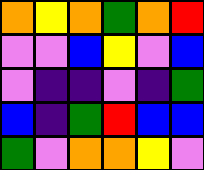[["orange", "yellow", "orange", "green", "orange", "red"], ["violet", "violet", "blue", "yellow", "violet", "blue"], ["violet", "indigo", "indigo", "violet", "indigo", "green"], ["blue", "indigo", "green", "red", "blue", "blue"], ["green", "violet", "orange", "orange", "yellow", "violet"]]